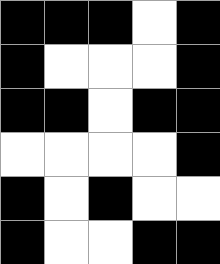[["black", "black", "black", "white", "black"], ["black", "white", "white", "white", "black"], ["black", "black", "white", "black", "black"], ["white", "white", "white", "white", "black"], ["black", "white", "black", "white", "white"], ["black", "white", "white", "black", "black"]]